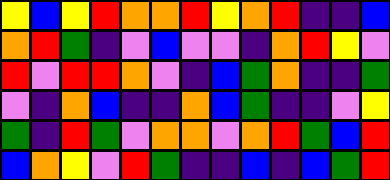[["yellow", "blue", "yellow", "red", "orange", "orange", "red", "yellow", "orange", "red", "indigo", "indigo", "blue"], ["orange", "red", "green", "indigo", "violet", "blue", "violet", "violet", "indigo", "orange", "red", "yellow", "violet"], ["red", "violet", "red", "red", "orange", "violet", "indigo", "blue", "green", "orange", "indigo", "indigo", "green"], ["violet", "indigo", "orange", "blue", "indigo", "indigo", "orange", "blue", "green", "indigo", "indigo", "violet", "yellow"], ["green", "indigo", "red", "green", "violet", "orange", "orange", "violet", "orange", "red", "green", "blue", "red"], ["blue", "orange", "yellow", "violet", "red", "green", "indigo", "indigo", "blue", "indigo", "blue", "green", "red"]]